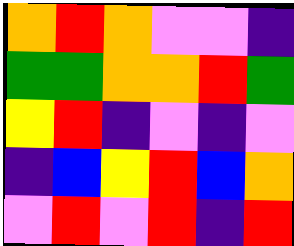[["orange", "red", "orange", "violet", "violet", "indigo"], ["green", "green", "orange", "orange", "red", "green"], ["yellow", "red", "indigo", "violet", "indigo", "violet"], ["indigo", "blue", "yellow", "red", "blue", "orange"], ["violet", "red", "violet", "red", "indigo", "red"]]